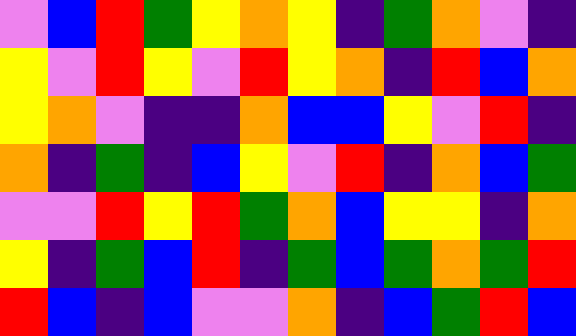[["violet", "blue", "red", "green", "yellow", "orange", "yellow", "indigo", "green", "orange", "violet", "indigo"], ["yellow", "violet", "red", "yellow", "violet", "red", "yellow", "orange", "indigo", "red", "blue", "orange"], ["yellow", "orange", "violet", "indigo", "indigo", "orange", "blue", "blue", "yellow", "violet", "red", "indigo"], ["orange", "indigo", "green", "indigo", "blue", "yellow", "violet", "red", "indigo", "orange", "blue", "green"], ["violet", "violet", "red", "yellow", "red", "green", "orange", "blue", "yellow", "yellow", "indigo", "orange"], ["yellow", "indigo", "green", "blue", "red", "indigo", "green", "blue", "green", "orange", "green", "red"], ["red", "blue", "indigo", "blue", "violet", "violet", "orange", "indigo", "blue", "green", "red", "blue"]]